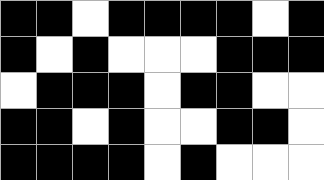[["black", "black", "white", "black", "black", "black", "black", "white", "black"], ["black", "white", "black", "white", "white", "white", "black", "black", "black"], ["white", "black", "black", "black", "white", "black", "black", "white", "white"], ["black", "black", "white", "black", "white", "white", "black", "black", "white"], ["black", "black", "black", "black", "white", "black", "white", "white", "white"]]